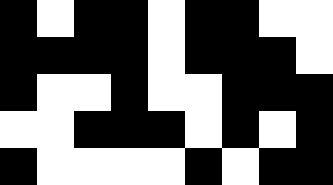[["black", "white", "black", "black", "white", "black", "black", "white", "white"], ["black", "black", "black", "black", "white", "black", "black", "black", "white"], ["black", "white", "white", "black", "white", "white", "black", "black", "black"], ["white", "white", "black", "black", "black", "white", "black", "white", "black"], ["black", "white", "white", "white", "white", "black", "white", "black", "black"]]